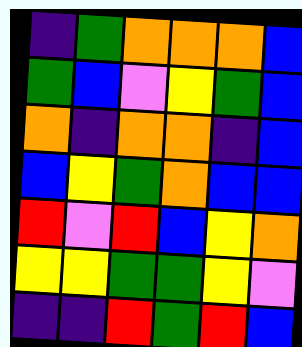[["indigo", "green", "orange", "orange", "orange", "blue"], ["green", "blue", "violet", "yellow", "green", "blue"], ["orange", "indigo", "orange", "orange", "indigo", "blue"], ["blue", "yellow", "green", "orange", "blue", "blue"], ["red", "violet", "red", "blue", "yellow", "orange"], ["yellow", "yellow", "green", "green", "yellow", "violet"], ["indigo", "indigo", "red", "green", "red", "blue"]]